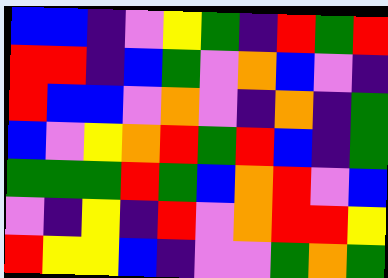[["blue", "blue", "indigo", "violet", "yellow", "green", "indigo", "red", "green", "red"], ["red", "red", "indigo", "blue", "green", "violet", "orange", "blue", "violet", "indigo"], ["red", "blue", "blue", "violet", "orange", "violet", "indigo", "orange", "indigo", "green"], ["blue", "violet", "yellow", "orange", "red", "green", "red", "blue", "indigo", "green"], ["green", "green", "green", "red", "green", "blue", "orange", "red", "violet", "blue"], ["violet", "indigo", "yellow", "indigo", "red", "violet", "orange", "red", "red", "yellow"], ["red", "yellow", "yellow", "blue", "indigo", "violet", "violet", "green", "orange", "green"]]